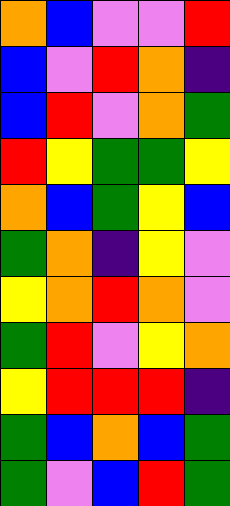[["orange", "blue", "violet", "violet", "red"], ["blue", "violet", "red", "orange", "indigo"], ["blue", "red", "violet", "orange", "green"], ["red", "yellow", "green", "green", "yellow"], ["orange", "blue", "green", "yellow", "blue"], ["green", "orange", "indigo", "yellow", "violet"], ["yellow", "orange", "red", "orange", "violet"], ["green", "red", "violet", "yellow", "orange"], ["yellow", "red", "red", "red", "indigo"], ["green", "blue", "orange", "blue", "green"], ["green", "violet", "blue", "red", "green"]]